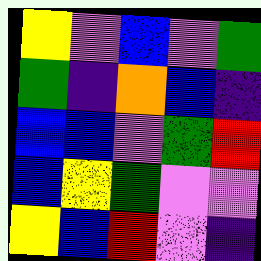[["yellow", "violet", "blue", "violet", "green"], ["green", "indigo", "orange", "blue", "indigo"], ["blue", "blue", "violet", "green", "red"], ["blue", "yellow", "green", "violet", "violet"], ["yellow", "blue", "red", "violet", "indigo"]]